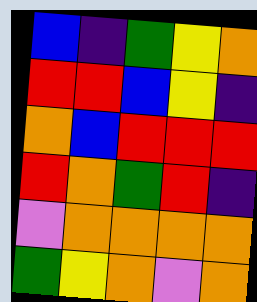[["blue", "indigo", "green", "yellow", "orange"], ["red", "red", "blue", "yellow", "indigo"], ["orange", "blue", "red", "red", "red"], ["red", "orange", "green", "red", "indigo"], ["violet", "orange", "orange", "orange", "orange"], ["green", "yellow", "orange", "violet", "orange"]]